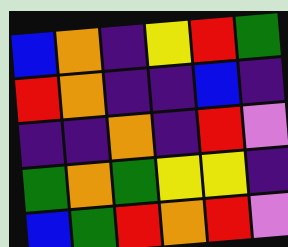[["blue", "orange", "indigo", "yellow", "red", "green"], ["red", "orange", "indigo", "indigo", "blue", "indigo"], ["indigo", "indigo", "orange", "indigo", "red", "violet"], ["green", "orange", "green", "yellow", "yellow", "indigo"], ["blue", "green", "red", "orange", "red", "violet"]]